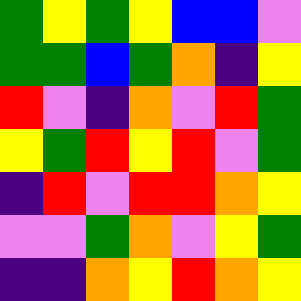[["green", "yellow", "green", "yellow", "blue", "blue", "violet"], ["green", "green", "blue", "green", "orange", "indigo", "yellow"], ["red", "violet", "indigo", "orange", "violet", "red", "green"], ["yellow", "green", "red", "yellow", "red", "violet", "green"], ["indigo", "red", "violet", "red", "red", "orange", "yellow"], ["violet", "violet", "green", "orange", "violet", "yellow", "green"], ["indigo", "indigo", "orange", "yellow", "red", "orange", "yellow"]]